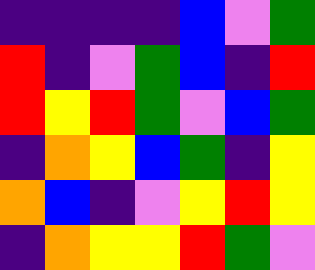[["indigo", "indigo", "indigo", "indigo", "blue", "violet", "green"], ["red", "indigo", "violet", "green", "blue", "indigo", "red"], ["red", "yellow", "red", "green", "violet", "blue", "green"], ["indigo", "orange", "yellow", "blue", "green", "indigo", "yellow"], ["orange", "blue", "indigo", "violet", "yellow", "red", "yellow"], ["indigo", "orange", "yellow", "yellow", "red", "green", "violet"]]